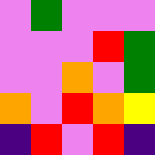[["violet", "green", "violet", "violet", "violet"], ["violet", "violet", "violet", "red", "green"], ["violet", "violet", "orange", "violet", "green"], ["orange", "violet", "red", "orange", "yellow"], ["indigo", "red", "violet", "red", "indigo"]]